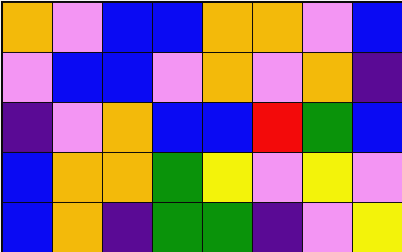[["orange", "violet", "blue", "blue", "orange", "orange", "violet", "blue"], ["violet", "blue", "blue", "violet", "orange", "violet", "orange", "indigo"], ["indigo", "violet", "orange", "blue", "blue", "red", "green", "blue"], ["blue", "orange", "orange", "green", "yellow", "violet", "yellow", "violet"], ["blue", "orange", "indigo", "green", "green", "indigo", "violet", "yellow"]]